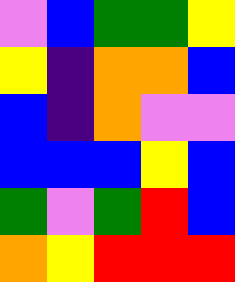[["violet", "blue", "green", "green", "yellow"], ["yellow", "indigo", "orange", "orange", "blue"], ["blue", "indigo", "orange", "violet", "violet"], ["blue", "blue", "blue", "yellow", "blue"], ["green", "violet", "green", "red", "blue"], ["orange", "yellow", "red", "red", "red"]]